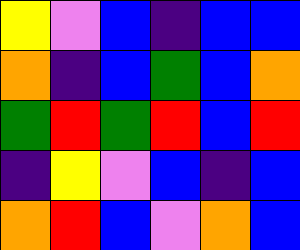[["yellow", "violet", "blue", "indigo", "blue", "blue"], ["orange", "indigo", "blue", "green", "blue", "orange"], ["green", "red", "green", "red", "blue", "red"], ["indigo", "yellow", "violet", "blue", "indigo", "blue"], ["orange", "red", "blue", "violet", "orange", "blue"]]